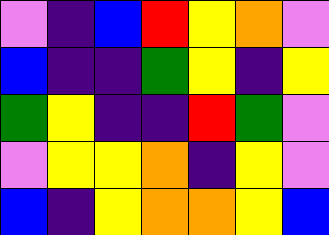[["violet", "indigo", "blue", "red", "yellow", "orange", "violet"], ["blue", "indigo", "indigo", "green", "yellow", "indigo", "yellow"], ["green", "yellow", "indigo", "indigo", "red", "green", "violet"], ["violet", "yellow", "yellow", "orange", "indigo", "yellow", "violet"], ["blue", "indigo", "yellow", "orange", "orange", "yellow", "blue"]]